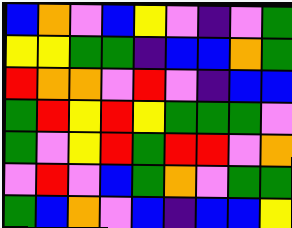[["blue", "orange", "violet", "blue", "yellow", "violet", "indigo", "violet", "green"], ["yellow", "yellow", "green", "green", "indigo", "blue", "blue", "orange", "green"], ["red", "orange", "orange", "violet", "red", "violet", "indigo", "blue", "blue"], ["green", "red", "yellow", "red", "yellow", "green", "green", "green", "violet"], ["green", "violet", "yellow", "red", "green", "red", "red", "violet", "orange"], ["violet", "red", "violet", "blue", "green", "orange", "violet", "green", "green"], ["green", "blue", "orange", "violet", "blue", "indigo", "blue", "blue", "yellow"]]